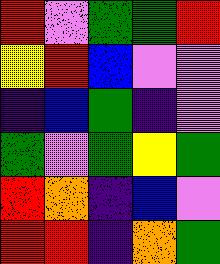[["red", "violet", "green", "green", "red"], ["yellow", "red", "blue", "violet", "violet"], ["indigo", "blue", "green", "indigo", "violet"], ["green", "violet", "green", "yellow", "green"], ["red", "orange", "indigo", "blue", "violet"], ["red", "red", "indigo", "orange", "green"]]